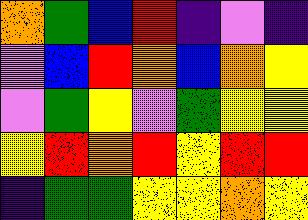[["orange", "green", "blue", "red", "indigo", "violet", "indigo"], ["violet", "blue", "red", "orange", "blue", "orange", "yellow"], ["violet", "green", "yellow", "violet", "green", "yellow", "yellow"], ["yellow", "red", "orange", "red", "yellow", "red", "red"], ["indigo", "green", "green", "yellow", "yellow", "orange", "yellow"]]